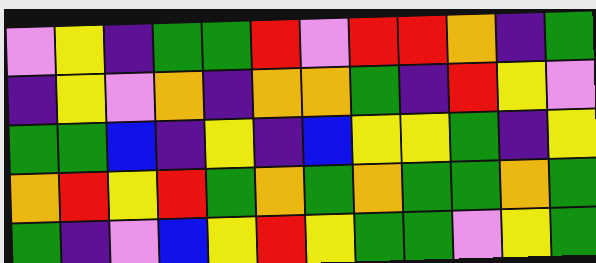[["violet", "yellow", "indigo", "green", "green", "red", "violet", "red", "red", "orange", "indigo", "green"], ["indigo", "yellow", "violet", "orange", "indigo", "orange", "orange", "green", "indigo", "red", "yellow", "violet"], ["green", "green", "blue", "indigo", "yellow", "indigo", "blue", "yellow", "yellow", "green", "indigo", "yellow"], ["orange", "red", "yellow", "red", "green", "orange", "green", "orange", "green", "green", "orange", "green"], ["green", "indigo", "violet", "blue", "yellow", "red", "yellow", "green", "green", "violet", "yellow", "green"]]